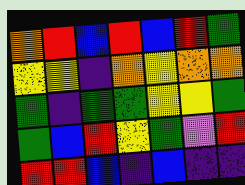[["orange", "red", "blue", "red", "blue", "red", "green"], ["yellow", "yellow", "indigo", "orange", "yellow", "orange", "orange"], ["green", "indigo", "green", "green", "yellow", "yellow", "green"], ["green", "blue", "red", "yellow", "green", "violet", "red"], ["red", "red", "blue", "indigo", "blue", "indigo", "indigo"]]